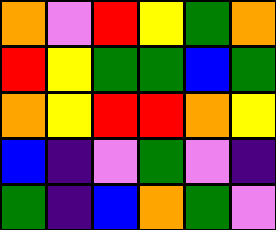[["orange", "violet", "red", "yellow", "green", "orange"], ["red", "yellow", "green", "green", "blue", "green"], ["orange", "yellow", "red", "red", "orange", "yellow"], ["blue", "indigo", "violet", "green", "violet", "indigo"], ["green", "indigo", "blue", "orange", "green", "violet"]]